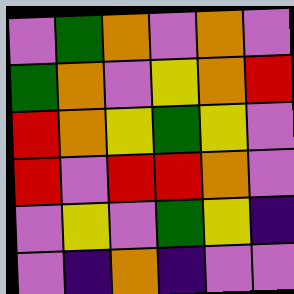[["violet", "green", "orange", "violet", "orange", "violet"], ["green", "orange", "violet", "yellow", "orange", "red"], ["red", "orange", "yellow", "green", "yellow", "violet"], ["red", "violet", "red", "red", "orange", "violet"], ["violet", "yellow", "violet", "green", "yellow", "indigo"], ["violet", "indigo", "orange", "indigo", "violet", "violet"]]